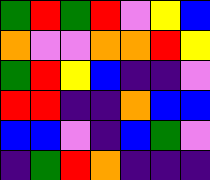[["green", "red", "green", "red", "violet", "yellow", "blue"], ["orange", "violet", "violet", "orange", "orange", "red", "yellow"], ["green", "red", "yellow", "blue", "indigo", "indigo", "violet"], ["red", "red", "indigo", "indigo", "orange", "blue", "blue"], ["blue", "blue", "violet", "indigo", "blue", "green", "violet"], ["indigo", "green", "red", "orange", "indigo", "indigo", "indigo"]]